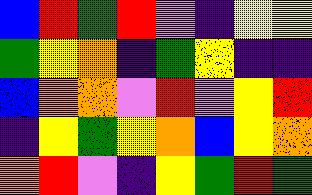[["blue", "red", "green", "red", "violet", "indigo", "yellow", "yellow"], ["green", "yellow", "orange", "indigo", "green", "yellow", "indigo", "indigo"], ["blue", "orange", "orange", "violet", "red", "violet", "yellow", "red"], ["indigo", "yellow", "green", "yellow", "orange", "blue", "yellow", "orange"], ["orange", "red", "violet", "indigo", "yellow", "green", "red", "green"]]